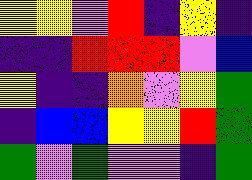[["yellow", "yellow", "violet", "red", "indigo", "yellow", "indigo"], ["indigo", "indigo", "red", "red", "red", "violet", "blue"], ["yellow", "indigo", "indigo", "orange", "violet", "yellow", "green"], ["indigo", "blue", "blue", "yellow", "yellow", "red", "green"], ["green", "violet", "green", "violet", "violet", "indigo", "green"]]